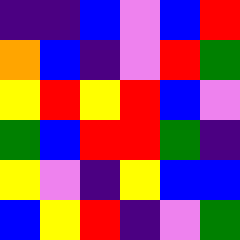[["indigo", "indigo", "blue", "violet", "blue", "red"], ["orange", "blue", "indigo", "violet", "red", "green"], ["yellow", "red", "yellow", "red", "blue", "violet"], ["green", "blue", "red", "red", "green", "indigo"], ["yellow", "violet", "indigo", "yellow", "blue", "blue"], ["blue", "yellow", "red", "indigo", "violet", "green"]]